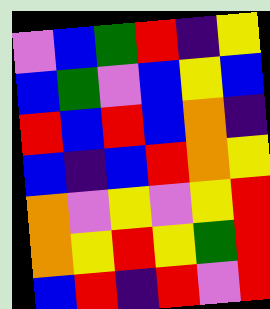[["violet", "blue", "green", "red", "indigo", "yellow"], ["blue", "green", "violet", "blue", "yellow", "blue"], ["red", "blue", "red", "blue", "orange", "indigo"], ["blue", "indigo", "blue", "red", "orange", "yellow"], ["orange", "violet", "yellow", "violet", "yellow", "red"], ["orange", "yellow", "red", "yellow", "green", "red"], ["blue", "red", "indigo", "red", "violet", "red"]]